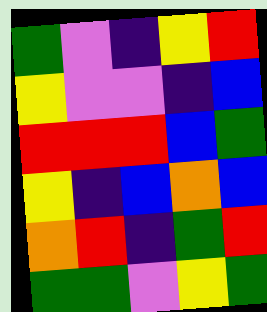[["green", "violet", "indigo", "yellow", "red"], ["yellow", "violet", "violet", "indigo", "blue"], ["red", "red", "red", "blue", "green"], ["yellow", "indigo", "blue", "orange", "blue"], ["orange", "red", "indigo", "green", "red"], ["green", "green", "violet", "yellow", "green"]]